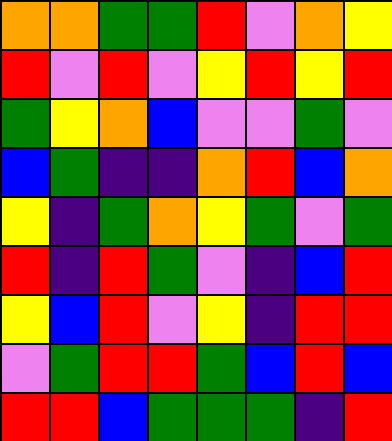[["orange", "orange", "green", "green", "red", "violet", "orange", "yellow"], ["red", "violet", "red", "violet", "yellow", "red", "yellow", "red"], ["green", "yellow", "orange", "blue", "violet", "violet", "green", "violet"], ["blue", "green", "indigo", "indigo", "orange", "red", "blue", "orange"], ["yellow", "indigo", "green", "orange", "yellow", "green", "violet", "green"], ["red", "indigo", "red", "green", "violet", "indigo", "blue", "red"], ["yellow", "blue", "red", "violet", "yellow", "indigo", "red", "red"], ["violet", "green", "red", "red", "green", "blue", "red", "blue"], ["red", "red", "blue", "green", "green", "green", "indigo", "red"]]